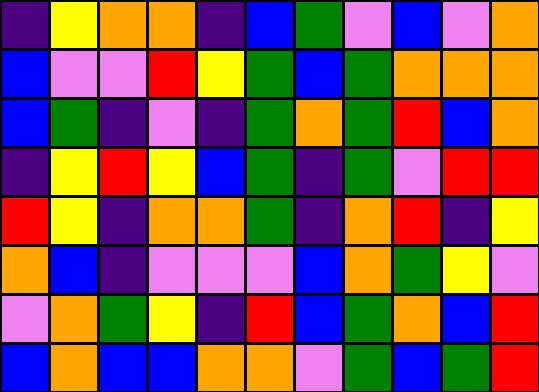[["indigo", "yellow", "orange", "orange", "indigo", "blue", "green", "violet", "blue", "violet", "orange"], ["blue", "violet", "violet", "red", "yellow", "green", "blue", "green", "orange", "orange", "orange"], ["blue", "green", "indigo", "violet", "indigo", "green", "orange", "green", "red", "blue", "orange"], ["indigo", "yellow", "red", "yellow", "blue", "green", "indigo", "green", "violet", "red", "red"], ["red", "yellow", "indigo", "orange", "orange", "green", "indigo", "orange", "red", "indigo", "yellow"], ["orange", "blue", "indigo", "violet", "violet", "violet", "blue", "orange", "green", "yellow", "violet"], ["violet", "orange", "green", "yellow", "indigo", "red", "blue", "green", "orange", "blue", "red"], ["blue", "orange", "blue", "blue", "orange", "orange", "violet", "green", "blue", "green", "red"]]